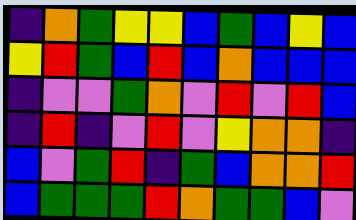[["indigo", "orange", "green", "yellow", "yellow", "blue", "green", "blue", "yellow", "blue"], ["yellow", "red", "green", "blue", "red", "blue", "orange", "blue", "blue", "blue"], ["indigo", "violet", "violet", "green", "orange", "violet", "red", "violet", "red", "blue"], ["indigo", "red", "indigo", "violet", "red", "violet", "yellow", "orange", "orange", "indigo"], ["blue", "violet", "green", "red", "indigo", "green", "blue", "orange", "orange", "red"], ["blue", "green", "green", "green", "red", "orange", "green", "green", "blue", "violet"]]